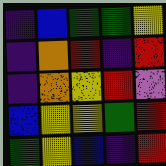[["indigo", "blue", "green", "green", "yellow"], ["indigo", "orange", "red", "indigo", "red"], ["indigo", "orange", "yellow", "red", "violet"], ["blue", "yellow", "yellow", "green", "red"], ["green", "yellow", "blue", "indigo", "red"]]